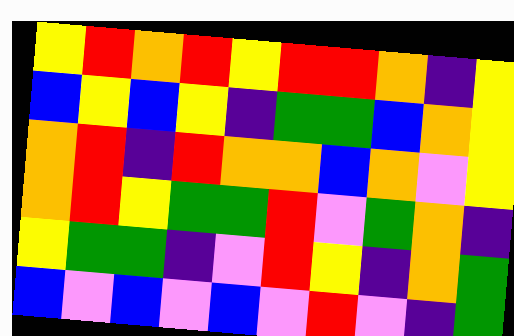[["yellow", "red", "orange", "red", "yellow", "red", "red", "orange", "indigo", "yellow"], ["blue", "yellow", "blue", "yellow", "indigo", "green", "green", "blue", "orange", "yellow"], ["orange", "red", "indigo", "red", "orange", "orange", "blue", "orange", "violet", "yellow"], ["orange", "red", "yellow", "green", "green", "red", "violet", "green", "orange", "indigo"], ["yellow", "green", "green", "indigo", "violet", "red", "yellow", "indigo", "orange", "green"], ["blue", "violet", "blue", "violet", "blue", "violet", "red", "violet", "indigo", "green"]]